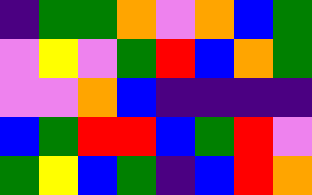[["indigo", "green", "green", "orange", "violet", "orange", "blue", "green"], ["violet", "yellow", "violet", "green", "red", "blue", "orange", "green"], ["violet", "violet", "orange", "blue", "indigo", "indigo", "indigo", "indigo"], ["blue", "green", "red", "red", "blue", "green", "red", "violet"], ["green", "yellow", "blue", "green", "indigo", "blue", "red", "orange"]]